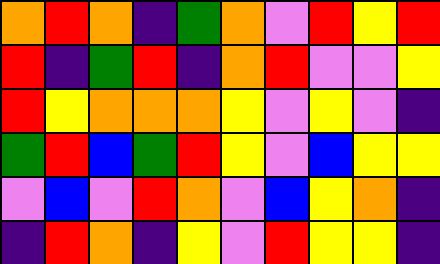[["orange", "red", "orange", "indigo", "green", "orange", "violet", "red", "yellow", "red"], ["red", "indigo", "green", "red", "indigo", "orange", "red", "violet", "violet", "yellow"], ["red", "yellow", "orange", "orange", "orange", "yellow", "violet", "yellow", "violet", "indigo"], ["green", "red", "blue", "green", "red", "yellow", "violet", "blue", "yellow", "yellow"], ["violet", "blue", "violet", "red", "orange", "violet", "blue", "yellow", "orange", "indigo"], ["indigo", "red", "orange", "indigo", "yellow", "violet", "red", "yellow", "yellow", "indigo"]]